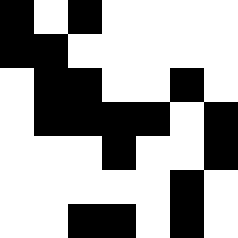[["black", "white", "black", "white", "white", "white", "white"], ["black", "black", "white", "white", "white", "white", "white"], ["white", "black", "black", "white", "white", "black", "white"], ["white", "black", "black", "black", "black", "white", "black"], ["white", "white", "white", "black", "white", "white", "black"], ["white", "white", "white", "white", "white", "black", "white"], ["white", "white", "black", "black", "white", "black", "white"]]